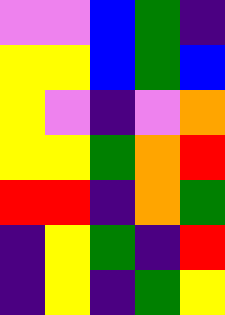[["violet", "violet", "blue", "green", "indigo"], ["yellow", "yellow", "blue", "green", "blue"], ["yellow", "violet", "indigo", "violet", "orange"], ["yellow", "yellow", "green", "orange", "red"], ["red", "red", "indigo", "orange", "green"], ["indigo", "yellow", "green", "indigo", "red"], ["indigo", "yellow", "indigo", "green", "yellow"]]